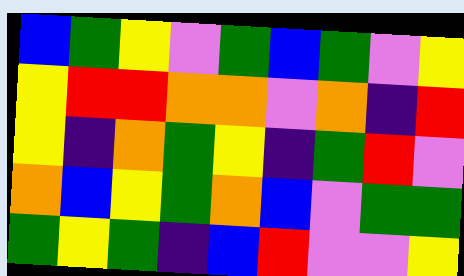[["blue", "green", "yellow", "violet", "green", "blue", "green", "violet", "yellow"], ["yellow", "red", "red", "orange", "orange", "violet", "orange", "indigo", "red"], ["yellow", "indigo", "orange", "green", "yellow", "indigo", "green", "red", "violet"], ["orange", "blue", "yellow", "green", "orange", "blue", "violet", "green", "green"], ["green", "yellow", "green", "indigo", "blue", "red", "violet", "violet", "yellow"]]